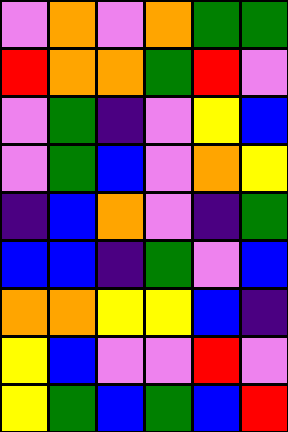[["violet", "orange", "violet", "orange", "green", "green"], ["red", "orange", "orange", "green", "red", "violet"], ["violet", "green", "indigo", "violet", "yellow", "blue"], ["violet", "green", "blue", "violet", "orange", "yellow"], ["indigo", "blue", "orange", "violet", "indigo", "green"], ["blue", "blue", "indigo", "green", "violet", "blue"], ["orange", "orange", "yellow", "yellow", "blue", "indigo"], ["yellow", "blue", "violet", "violet", "red", "violet"], ["yellow", "green", "blue", "green", "blue", "red"]]